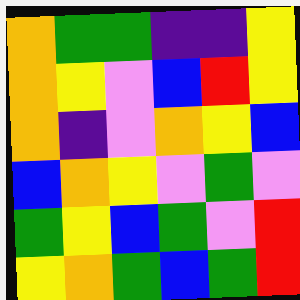[["orange", "green", "green", "indigo", "indigo", "yellow"], ["orange", "yellow", "violet", "blue", "red", "yellow"], ["orange", "indigo", "violet", "orange", "yellow", "blue"], ["blue", "orange", "yellow", "violet", "green", "violet"], ["green", "yellow", "blue", "green", "violet", "red"], ["yellow", "orange", "green", "blue", "green", "red"]]